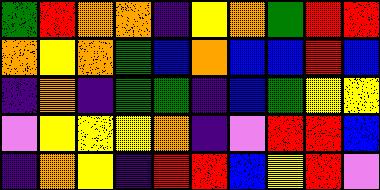[["green", "red", "orange", "orange", "indigo", "yellow", "orange", "green", "red", "red"], ["orange", "yellow", "orange", "green", "blue", "orange", "blue", "blue", "red", "blue"], ["indigo", "orange", "indigo", "green", "green", "indigo", "blue", "green", "yellow", "yellow"], ["violet", "yellow", "yellow", "yellow", "orange", "indigo", "violet", "red", "red", "blue"], ["indigo", "orange", "yellow", "indigo", "red", "red", "blue", "yellow", "red", "violet"]]